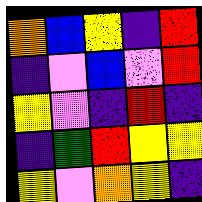[["orange", "blue", "yellow", "indigo", "red"], ["indigo", "violet", "blue", "violet", "red"], ["yellow", "violet", "indigo", "red", "indigo"], ["indigo", "green", "red", "yellow", "yellow"], ["yellow", "violet", "orange", "yellow", "indigo"]]